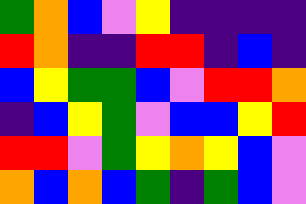[["green", "orange", "blue", "violet", "yellow", "indigo", "indigo", "indigo", "indigo"], ["red", "orange", "indigo", "indigo", "red", "red", "indigo", "blue", "indigo"], ["blue", "yellow", "green", "green", "blue", "violet", "red", "red", "orange"], ["indigo", "blue", "yellow", "green", "violet", "blue", "blue", "yellow", "red"], ["red", "red", "violet", "green", "yellow", "orange", "yellow", "blue", "violet"], ["orange", "blue", "orange", "blue", "green", "indigo", "green", "blue", "violet"]]